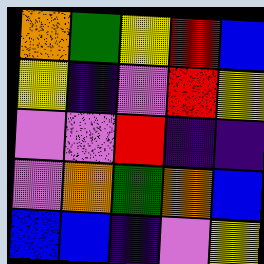[["orange", "green", "yellow", "red", "blue"], ["yellow", "indigo", "violet", "red", "yellow"], ["violet", "violet", "red", "indigo", "indigo"], ["violet", "orange", "green", "orange", "blue"], ["blue", "blue", "indigo", "violet", "yellow"]]